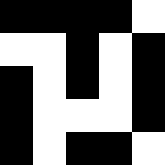[["black", "black", "black", "black", "white"], ["white", "white", "black", "white", "black"], ["black", "white", "black", "white", "black"], ["black", "white", "white", "white", "black"], ["black", "white", "black", "black", "white"]]